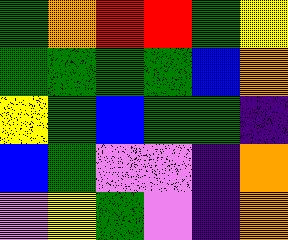[["green", "orange", "red", "red", "green", "yellow"], ["green", "green", "green", "green", "blue", "orange"], ["yellow", "green", "blue", "green", "green", "indigo"], ["blue", "green", "violet", "violet", "indigo", "orange"], ["violet", "yellow", "green", "violet", "indigo", "orange"]]